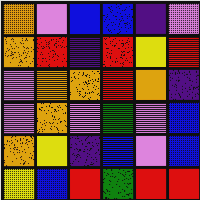[["orange", "violet", "blue", "blue", "indigo", "violet"], ["orange", "red", "indigo", "red", "yellow", "red"], ["violet", "orange", "orange", "red", "orange", "indigo"], ["violet", "orange", "violet", "green", "violet", "blue"], ["orange", "yellow", "indigo", "blue", "violet", "blue"], ["yellow", "blue", "red", "green", "red", "red"]]